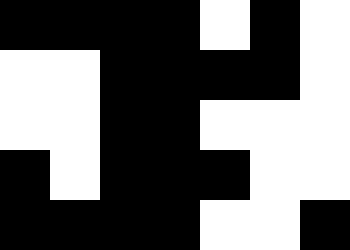[["black", "black", "black", "black", "white", "black", "white"], ["white", "white", "black", "black", "black", "black", "white"], ["white", "white", "black", "black", "white", "white", "white"], ["black", "white", "black", "black", "black", "white", "white"], ["black", "black", "black", "black", "white", "white", "black"]]